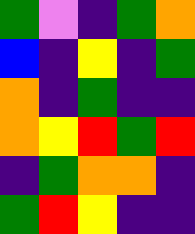[["green", "violet", "indigo", "green", "orange"], ["blue", "indigo", "yellow", "indigo", "green"], ["orange", "indigo", "green", "indigo", "indigo"], ["orange", "yellow", "red", "green", "red"], ["indigo", "green", "orange", "orange", "indigo"], ["green", "red", "yellow", "indigo", "indigo"]]